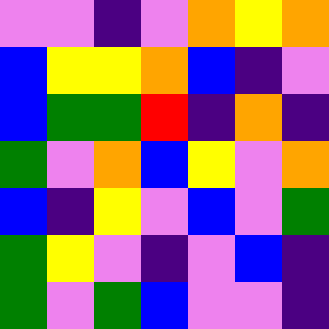[["violet", "violet", "indigo", "violet", "orange", "yellow", "orange"], ["blue", "yellow", "yellow", "orange", "blue", "indigo", "violet"], ["blue", "green", "green", "red", "indigo", "orange", "indigo"], ["green", "violet", "orange", "blue", "yellow", "violet", "orange"], ["blue", "indigo", "yellow", "violet", "blue", "violet", "green"], ["green", "yellow", "violet", "indigo", "violet", "blue", "indigo"], ["green", "violet", "green", "blue", "violet", "violet", "indigo"]]